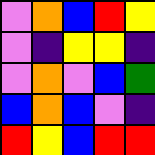[["violet", "orange", "blue", "red", "yellow"], ["violet", "indigo", "yellow", "yellow", "indigo"], ["violet", "orange", "violet", "blue", "green"], ["blue", "orange", "blue", "violet", "indigo"], ["red", "yellow", "blue", "red", "red"]]